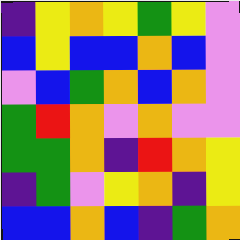[["indigo", "yellow", "orange", "yellow", "green", "yellow", "violet"], ["blue", "yellow", "blue", "blue", "orange", "blue", "violet"], ["violet", "blue", "green", "orange", "blue", "orange", "violet"], ["green", "red", "orange", "violet", "orange", "violet", "violet"], ["green", "green", "orange", "indigo", "red", "orange", "yellow"], ["indigo", "green", "violet", "yellow", "orange", "indigo", "yellow"], ["blue", "blue", "orange", "blue", "indigo", "green", "orange"]]